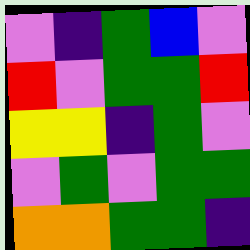[["violet", "indigo", "green", "blue", "violet"], ["red", "violet", "green", "green", "red"], ["yellow", "yellow", "indigo", "green", "violet"], ["violet", "green", "violet", "green", "green"], ["orange", "orange", "green", "green", "indigo"]]